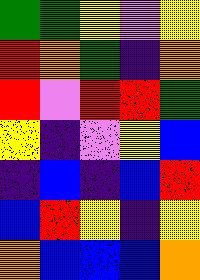[["green", "green", "yellow", "violet", "yellow"], ["red", "orange", "green", "indigo", "orange"], ["red", "violet", "red", "red", "green"], ["yellow", "indigo", "violet", "yellow", "blue"], ["indigo", "blue", "indigo", "blue", "red"], ["blue", "red", "yellow", "indigo", "yellow"], ["orange", "blue", "blue", "blue", "orange"]]